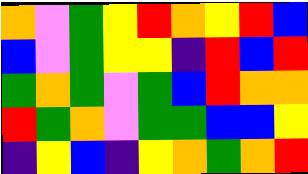[["orange", "violet", "green", "yellow", "red", "orange", "yellow", "red", "blue"], ["blue", "violet", "green", "yellow", "yellow", "indigo", "red", "blue", "red"], ["green", "orange", "green", "violet", "green", "blue", "red", "orange", "orange"], ["red", "green", "orange", "violet", "green", "green", "blue", "blue", "yellow"], ["indigo", "yellow", "blue", "indigo", "yellow", "orange", "green", "orange", "red"]]